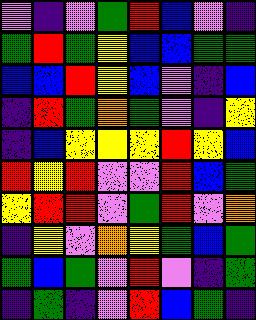[["violet", "indigo", "violet", "green", "red", "blue", "violet", "indigo"], ["green", "red", "green", "yellow", "blue", "blue", "green", "green"], ["blue", "blue", "red", "yellow", "blue", "violet", "indigo", "blue"], ["indigo", "red", "green", "orange", "green", "violet", "indigo", "yellow"], ["indigo", "blue", "yellow", "yellow", "yellow", "red", "yellow", "blue"], ["red", "yellow", "red", "violet", "violet", "red", "blue", "green"], ["yellow", "red", "red", "violet", "green", "red", "violet", "orange"], ["indigo", "yellow", "violet", "orange", "yellow", "green", "blue", "green"], ["green", "blue", "green", "violet", "red", "violet", "indigo", "green"], ["indigo", "green", "indigo", "violet", "red", "blue", "green", "indigo"]]